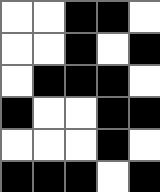[["white", "white", "black", "black", "white"], ["white", "white", "black", "white", "black"], ["white", "black", "black", "black", "white"], ["black", "white", "white", "black", "black"], ["white", "white", "white", "black", "white"], ["black", "black", "black", "white", "black"]]